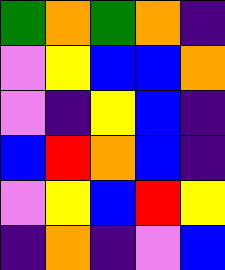[["green", "orange", "green", "orange", "indigo"], ["violet", "yellow", "blue", "blue", "orange"], ["violet", "indigo", "yellow", "blue", "indigo"], ["blue", "red", "orange", "blue", "indigo"], ["violet", "yellow", "blue", "red", "yellow"], ["indigo", "orange", "indigo", "violet", "blue"]]